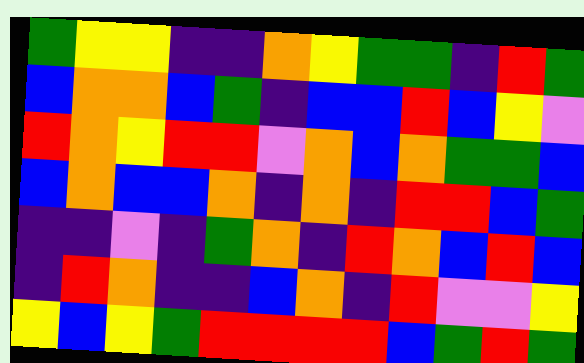[["green", "yellow", "yellow", "indigo", "indigo", "orange", "yellow", "green", "green", "indigo", "red", "green"], ["blue", "orange", "orange", "blue", "green", "indigo", "blue", "blue", "red", "blue", "yellow", "violet"], ["red", "orange", "yellow", "red", "red", "violet", "orange", "blue", "orange", "green", "green", "blue"], ["blue", "orange", "blue", "blue", "orange", "indigo", "orange", "indigo", "red", "red", "blue", "green"], ["indigo", "indigo", "violet", "indigo", "green", "orange", "indigo", "red", "orange", "blue", "red", "blue"], ["indigo", "red", "orange", "indigo", "indigo", "blue", "orange", "indigo", "red", "violet", "violet", "yellow"], ["yellow", "blue", "yellow", "green", "red", "red", "red", "red", "blue", "green", "red", "green"]]